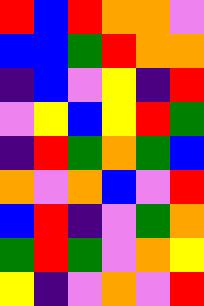[["red", "blue", "red", "orange", "orange", "violet"], ["blue", "blue", "green", "red", "orange", "orange"], ["indigo", "blue", "violet", "yellow", "indigo", "red"], ["violet", "yellow", "blue", "yellow", "red", "green"], ["indigo", "red", "green", "orange", "green", "blue"], ["orange", "violet", "orange", "blue", "violet", "red"], ["blue", "red", "indigo", "violet", "green", "orange"], ["green", "red", "green", "violet", "orange", "yellow"], ["yellow", "indigo", "violet", "orange", "violet", "red"]]